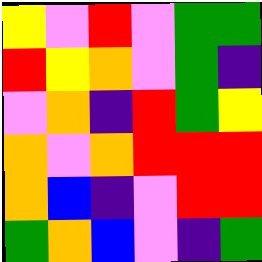[["yellow", "violet", "red", "violet", "green", "green"], ["red", "yellow", "orange", "violet", "green", "indigo"], ["violet", "orange", "indigo", "red", "green", "yellow"], ["orange", "violet", "orange", "red", "red", "red"], ["orange", "blue", "indigo", "violet", "red", "red"], ["green", "orange", "blue", "violet", "indigo", "green"]]